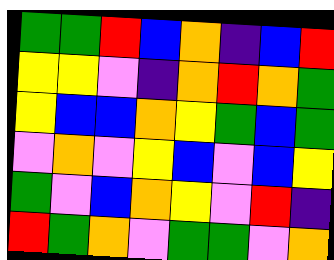[["green", "green", "red", "blue", "orange", "indigo", "blue", "red"], ["yellow", "yellow", "violet", "indigo", "orange", "red", "orange", "green"], ["yellow", "blue", "blue", "orange", "yellow", "green", "blue", "green"], ["violet", "orange", "violet", "yellow", "blue", "violet", "blue", "yellow"], ["green", "violet", "blue", "orange", "yellow", "violet", "red", "indigo"], ["red", "green", "orange", "violet", "green", "green", "violet", "orange"]]